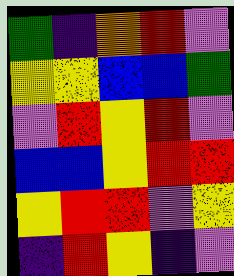[["green", "indigo", "orange", "red", "violet"], ["yellow", "yellow", "blue", "blue", "green"], ["violet", "red", "yellow", "red", "violet"], ["blue", "blue", "yellow", "red", "red"], ["yellow", "red", "red", "violet", "yellow"], ["indigo", "red", "yellow", "indigo", "violet"]]